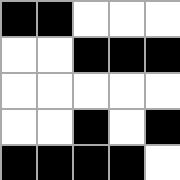[["black", "black", "white", "white", "white"], ["white", "white", "black", "black", "black"], ["white", "white", "white", "white", "white"], ["white", "white", "black", "white", "black"], ["black", "black", "black", "black", "white"]]